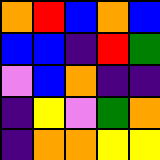[["orange", "red", "blue", "orange", "blue"], ["blue", "blue", "indigo", "red", "green"], ["violet", "blue", "orange", "indigo", "indigo"], ["indigo", "yellow", "violet", "green", "orange"], ["indigo", "orange", "orange", "yellow", "yellow"]]